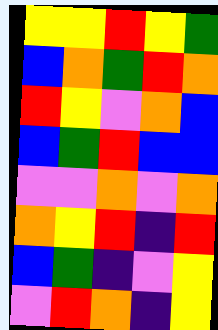[["yellow", "yellow", "red", "yellow", "green"], ["blue", "orange", "green", "red", "orange"], ["red", "yellow", "violet", "orange", "blue"], ["blue", "green", "red", "blue", "blue"], ["violet", "violet", "orange", "violet", "orange"], ["orange", "yellow", "red", "indigo", "red"], ["blue", "green", "indigo", "violet", "yellow"], ["violet", "red", "orange", "indigo", "yellow"]]